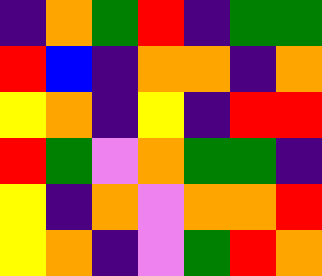[["indigo", "orange", "green", "red", "indigo", "green", "green"], ["red", "blue", "indigo", "orange", "orange", "indigo", "orange"], ["yellow", "orange", "indigo", "yellow", "indigo", "red", "red"], ["red", "green", "violet", "orange", "green", "green", "indigo"], ["yellow", "indigo", "orange", "violet", "orange", "orange", "red"], ["yellow", "orange", "indigo", "violet", "green", "red", "orange"]]